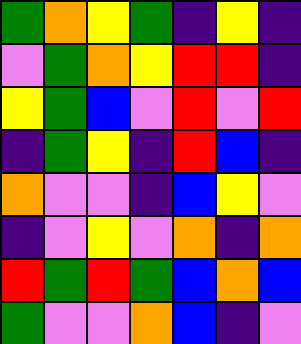[["green", "orange", "yellow", "green", "indigo", "yellow", "indigo"], ["violet", "green", "orange", "yellow", "red", "red", "indigo"], ["yellow", "green", "blue", "violet", "red", "violet", "red"], ["indigo", "green", "yellow", "indigo", "red", "blue", "indigo"], ["orange", "violet", "violet", "indigo", "blue", "yellow", "violet"], ["indigo", "violet", "yellow", "violet", "orange", "indigo", "orange"], ["red", "green", "red", "green", "blue", "orange", "blue"], ["green", "violet", "violet", "orange", "blue", "indigo", "violet"]]